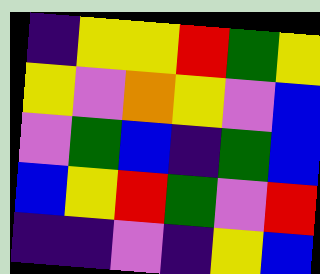[["indigo", "yellow", "yellow", "red", "green", "yellow"], ["yellow", "violet", "orange", "yellow", "violet", "blue"], ["violet", "green", "blue", "indigo", "green", "blue"], ["blue", "yellow", "red", "green", "violet", "red"], ["indigo", "indigo", "violet", "indigo", "yellow", "blue"]]